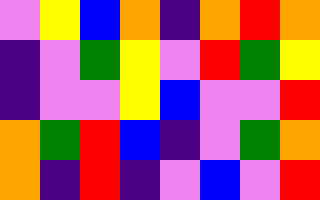[["violet", "yellow", "blue", "orange", "indigo", "orange", "red", "orange"], ["indigo", "violet", "green", "yellow", "violet", "red", "green", "yellow"], ["indigo", "violet", "violet", "yellow", "blue", "violet", "violet", "red"], ["orange", "green", "red", "blue", "indigo", "violet", "green", "orange"], ["orange", "indigo", "red", "indigo", "violet", "blue", "violet", "red"]]